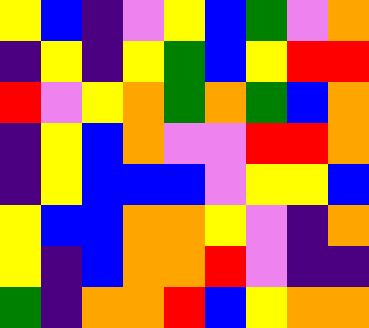[["yellow", "blue", "indigo", "violet", "yellow", "blue", "green", "violet", "orange"], ["indigo", "yellow", "indigo", "yellow", "green", "blue", "yellow", "red", "red"], ["red", "violet", "yellow", "orange", "green", "orange", "green", "blue", "orange"], ["indigo", "yellow", "blue", "orange", "violet", "violet", "red", "red", "orange"], ["indigo", "yellow", "blue", "blue", "blue", "violet", "yellow", "yellow", "blue"], ["yellow", "blue", "blue", "orange", "orange", "yellow", "violet", "indigo", "orange"], ["yellow", "indigo", "blue", "orange", "orange", "red", "violet", "indigo", "indigo"], ["green", "indigo", "orange", "orange", "red", "blue", "yellow", "orange", "orange"]]